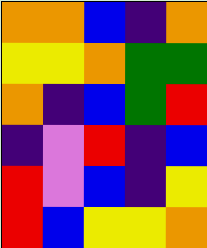[["orange", "orange", "blue", "indigo", "orange"], ["yellow", "yellow", "orange", "green", "green"], ["orange", "indigo", "blue", "green", "red"], ["indigo", "violet", "red", "indigo", "blue"], ["red", "violet", "blue", "indigo", "yellow"], ["red", "blue", "yellow", "yellow", "orange"]]